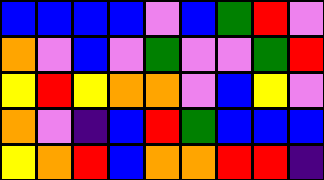[["blue", "blue", "blue", "blue", "violet", "blue", "green", "red", "violet"], ["orange", "violet", "blue", "violet", "green", "violet", "violet", "green", "red"], ["yellow", "red", "yellow", "orange", "orange", "violet", "blue", "yellow", "violet"], ["orange", "violet", "indigo", "blue", "red", "green", "blue", "blue", "blue"], ["yellow", "orange", "red", "blue", "orange", "orange", "red", "red", "indigo"]]